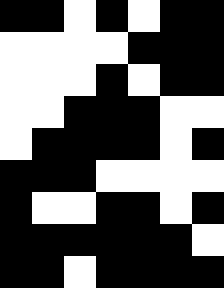[["black", "black", "white", "black", "white", "black", "black"], ["white", "white", "white", "white", "black", "black", "black"], ["white", "white", "white", "black", "white", "black", "black"], ["white", "white", "black", "black", "black", "white", "white"], ["white", "black", "black", "black", "black", "white", "black"], ["black", "black", "black", "white", "white", "white", "white"], ["black", "white", "white", "black", "black", "white", "black"], ["black", "black", "black", "black", "black", "black", "white"], ["black", "black", "white", "black", "black", "black", "black"]]